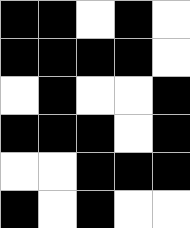[["black", "black", "white", "black", "white"], ["black", "black", "black", "black", "white"], ["white", "black", "white", "white", "black"], ["black", "black", "black", "white", "black"], ["white", "white", "black", "black", "black"], ["black", "white", "black", "white", "white"]]